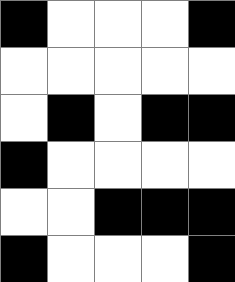[["black", "white", "white", "white", "black"], ["white", "white", "white", "white", "white"], ["white", "black", "white", "black", "black"], ["black", "white", "white", "white", "white"], ["white", "white", "black", "black", "black"], ["black", "white", "white", "white", "black"]]